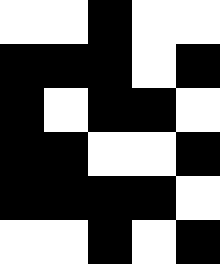[["white", "white", "black", "white", "white"], ["black", "black", "black", "white", "black"], ["black", "white", "black", "black", "white"], ["black", "black", "white", "white", "black"], ["black", "black", "black", "black", "white"], ["white", "white", "black", "white", "black"]]